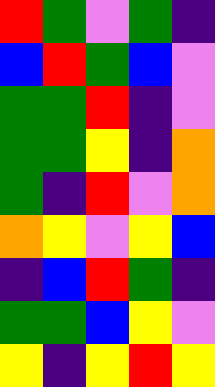[["red", "green", "violet", "green", "indigo"], ["blue", "red", "green", "blue", "violet"], ["green", "green", "red", "indigo", "violet"], ["green", "green", "yellow", "indigo", "orange"], ["green", "indigo", "red", "violet", "orange"], ["orange", "yellow", "violet", "yellow", "blue"], ["indigo", "blue", "red", "green", "indigo"], ["green", "green", "blue", "yellow", "violet"], ["yellow", "indigo", "yellow", "red", "yellow"]]